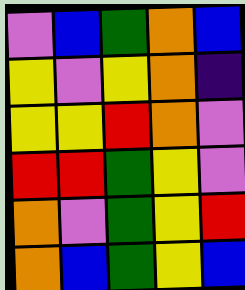[["violet", "blue", "green", "orange", "blue"], ["yellow", "violet", "yellow", "orange", "indigo"], ["yellow", "yellow", "red", "orange", "violet"], ["red", "red", "green", "yellow", "violet"], ["orange", "violet", "green", "yellow", "red"], ["orange", "blue", "green", "yellow", "blue"]]